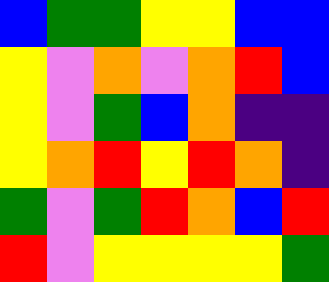[["blue", "green", "green", "yellow", "yellow", "blue", "blue"], ["yellow", "violet", "orange", "violet", "orange", "red", "blue"], ["yellow", "violet", "green", "blue", "orange", "indigo", "indigo"], ["yellow", "orange", "red", "yellow", "red", "orange", "indigo"], ["green", "violet", "green", "red", "orange", "blue", "red"], ["red", "violet", "yellow", "yellow", "yellow", "yellow", "green"]]